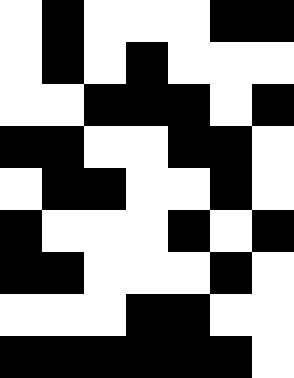[["white", "black", "white", "white", "white", "black", "black"], ["white", "black", "white", "black", "white", "white", "white"], ["white", "white", "black", "black", "black", "white", "black"], ["black", "black", "white", "white", "black", "black", "white"], ["white", "black", "black", "white", "white", "black", "white"], ["black", "white", "white", "white", "black", "white", "black"], ["black", "black", "white", "white", "white", "black", "white"], ["white", "white", "white", "black", "black", "white", "white"], ["black", "black", "black", "black", "black", "black", "white"]]